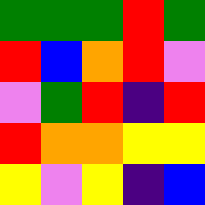[["green", "green", "green", "red", "green"], ["red", "blue", "orange", "red", "violet"], ["violet", "green", "red", "indigo", "red"], ["red", "orange", "orange", "yellow", "yellow"], ["yellow", "violet", "yellow", "indigo", "blue"]]